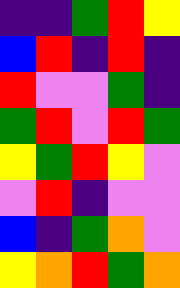[["indigo", "indigo", "green", "red", "yellow"], ["blue", "red", "indigo", "red", "indigo"], ["red", "violet", "violet", "green", "indigo"], ["green", "red", "violet", "red", "green"], ["yellow", "green", "red", "yellow", "violet"], ["violet", "red", "indigo", "violet", "violet"], ["blue", "indigo", "green", "orange", "violet"], ["yellow", "orange", "red", "green", "orange"]]